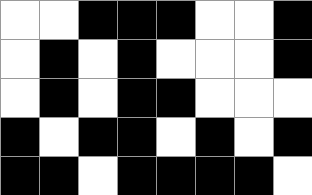[["white", "white", "black", "black", "black", "white", "white", "black"], ["white", "black", "white", "black", "white", "white", "white", "black"], ["white", "black", "white", "black", "black", "white", "white", "white"], ["black", "white", "black", "black", "white", "black", "white", "black"], ["black", "black", "white", "black", "black", "black", "black", "white"]]